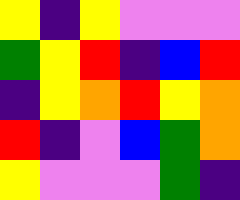[["yellow", "indigo", "yellow", "violet", "violet", "violet"], ["green", "yellow", "red", "indigo", "blue", "red"], ["indigo", "yellow", "orange", "red", "yellow", "orange"], ["red", "indigo", "violet", "blue", "green", "orange"], ["yellow", "violet", "violet", "violet", "green", "indigo"]]